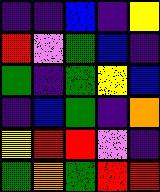[["indigo", "indigo", "blue", "indigo", "yellow"], ["red", "violet", "green", "blue", "indigo"], ["green", "indigo", "green", "yellow", "blue"], ["indigo", "blue", "green", "indigo", "orange"], ["yellow", "red", "red", "violet", "indigo"], ["green", "orange", "green", "red", "red"]]